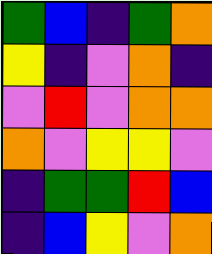[["green", "blue", "indigo", "green", "orange"], ["yellow", "indigo", "violet", "orange", "indigo"], ["violet", "red", "violet", "orange", "orange"], ["orange", "violet", "yellow", "yellow", "violet"], ["indigo", "green", "green", "red", "blue"], ["indigo", "blue", "yellow", "violet", "orange"]]